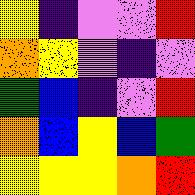[["yellow", "indigo", "violet", "violet", "red"], ["orange", "yellow", "violet", "indigo", "violet"], ["green", "blue", "indigo", "violet", "red"], ["orange", "blue", "yellow", "blue", "green"], ["yellow", "yellow", "yellow", "orange", "red"]]